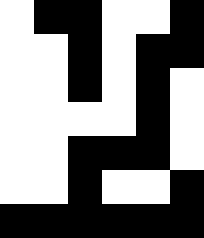[["white", "black", "black", "white", "white", "black"], ["white", "white", "black", "white", "black", "black"], ["white", "white", "black", "white", "black", "white"], ["white", "white", "white", "white", "black", "white"], ["white", "white", "black", "black", "black", "white"], ["white", "white", "black", "white", "white", "black"], ["black", "black", "black", "black", "black", "black"]]